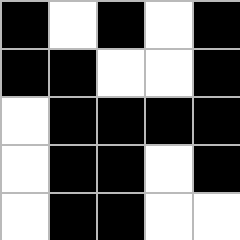[["black", "white", "black", "white", "black"], ["black", "black", "white", "white", "black"], ["white", "black", "black", "black", "black"], ["white", "black", "black", "white", "black"], ["white", "black", "black", "white", "white"]]